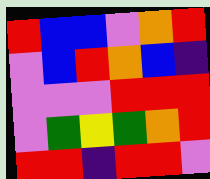[["red", "blue", "blue", "violet", "orange", "red"], ["violet", "blue", "red", "orange", "blue", "indigo"], ["violet", "violet", "violet", "red", "red", "red"], ["violet", "green", "yellow", "green", "orange", "red"], ["red", "red", "indigo", "red", "red", "violet"]]